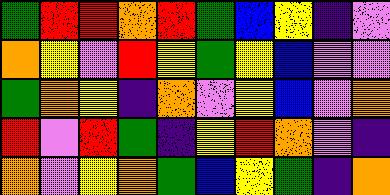[["green", "red", "red", "orange", "red", "green", "blue", "yellow", "indigo", "violet"], ["orange", "yellow", "violet", "red", "yellow", "green", "yellow", "blue", "violet", "violet"], ["green", "orange", "yellow", "indigo", "orange", "violet", "yellow", "blue", "violet", "orange"], ["red", "violet", "red", "green", "indigo", "yellow", "red", "orange", "violet", "indigo"], ["orange", "violet", "yellow", "orange", "green", "blue", "yellow", "green", "indigo", "orange"]]